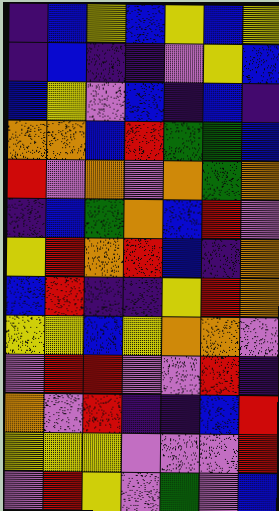[["indigo", "blue", "yellow", "blue", "yellow", "blue", "yellow"], ["indigo", "blue", "indigo", "indigo", "violet", "yellow", "blue"], ["blue", "yellow", "violet", "blue", "indigo", "blue", "indigo"], ["orange", "orange", "blue", "red", "green", "green", "blue"], ["red", "violet", "orange", "violet", "orange", "green", "orange"], ["indigo", "blue", "green", "orange", "blue", "red", "violet"], ["yellow", "red", "orange", "red", "blue", "indigo", "orange"], ["blue", "red", "indigo", "indigo", "yellow", "red", "orange"], ["yellow", "yellow", "blue", "yellow", "orange", "orange", "violet"], ["violet", "red", "red", "violet", "violet", "red", "indigo"], ["orange", "violet", "red", "indigo", "indigo", "blue", "red"], ["yellow", "yellow", "yellow", "violet", "violet", "violet", "red"], ["violet", "red", "yellow", "violet", "green", "violet", "blue"]]